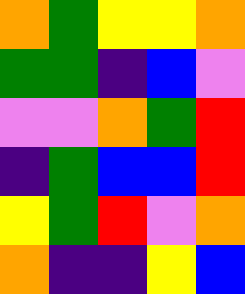[["orange", "green", "yellow", "yellow", "orange"], ["green", "green", "indigo", "blue", "violet"], ["violet", "violet", "orange", "green", "red"], ["indigo", "green", "blue", "blue", "red"], ["yellow", "green", "red", "violet", "orange"], ["orange", "indigo", "indigo", "yellow", "blue"]]